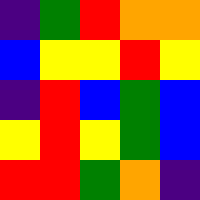[["indigo", "green", "red", "orange", "orange"], ["blue", "yellow", "yellow", "red", "yellow"], ["indigo", "red", "blue", "green", "blue"], ["yellow", "red", "yellow", "green", "blue"], ["red", "red", "green", "orange", "indigo"]]